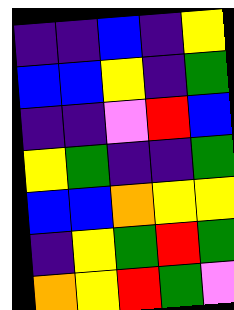[["indigo", "indigo", "blue", "indigo", "yellow"], ["blue", "blue", "yellow", "indigo", "green"], ["indigo", "indigo", "violet", "red", "blue"], ["yellow", "green", "indigo", "indigo", "green"], ["blue", "blue", "orange", "yellow", "yellow"], ["indigo", "yellow", "green", "red", "green"], ["orange", "yellow", "red", "green", "violet"]]